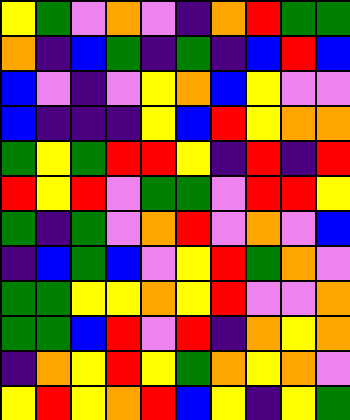[["yellow", "green", "violet", "orange", "violet", "indigo", "orange", "red", "green", "green"], ["orange", "indigo", "blue", "green", "indigo", "green", "indigo", "blue", "red", "blue"], ["blue", "violet", "indigo", "violet", "yellow", "orange", "blue", "yellow", "violet", "violet"], ["blue", "indigo", "indigo", "indigo", "yellow", "blue", "red", "yellow", "orange", "orange"], ["green", "yellow", "green", "red", "red", "yellow", "indigo", "red", "indigo", "red"], ["red", "yellow", "red", "violet", "green", "green", "violet", "red", "red", "yellow"], ["green", "indigo", "green", "violet", "orange", "red", "violet", "orange", "violet", "blue"], ["indigo", "blue", "green", "blue", "violet", "yellow", "red", "green", "orange", "violet"], ["green", "green", "yellow", "yellow", "orange", "yellow", "red", "violet", "violet", "orange"], ["green", "green", "blue", "red", "violet", "red", "indigo", "orange", "yellow", "orange"], ["indigo", "orange", "yellow", "red", "yellow", "green", "orange", "yellow", "orange", "violet"], ["yellow", "red", "yellow", "orange", "red", "blue", "yellow", "indigo", "yellow", "green"]]